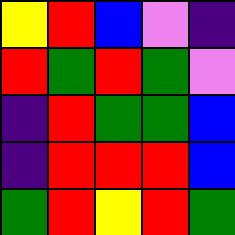[["yellow", "red", "blue", "violet", "indigo"], ["red", "green", "red", "green", "violet"], ["indigo", "red", "green", "green", "blue"], ["indigo", "red", "red", "red", "blue"], ["green", "red", "yellow", "red", "green"]]